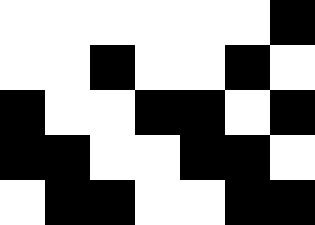[["white", "white", "white", "white", "white", "white", "black"], ["white", "white", "black", "white", "white", "black", "white"], ["black", "white", "white", "black", "black", "white", "black"], ["black", "black", "white", "white", "black", "black", "white"], ["white", "black", "black", "white", "white", "black", "black"]]